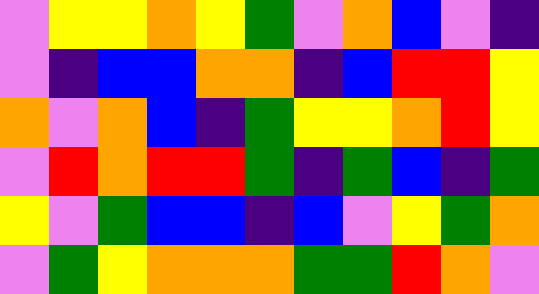[["violet", "yellow", "yellow", "orange", "yellow", "green", "violet", "orange", "blue", "violet", "indigo"], ["violet", "indigo", "blue", "blue", "orange", "orange", "indigo", "blue", "red", "red", "yellow"], ["orange", "violet", "orange", "blue", "indigo", "green", "yellow", "yellow", "orange", "red", "yellow"], ["violet", "red", "orange", "red", "red", "green", "indigo", "green", "blue", "indigo", "green"], ["yellow", "violet", "green", "blue", "blue", "indigo", "blue", "violet", "yellow", "green", "orange"], ["violet", "green", "yellow", "orange", "orange", "orange", "green", "green", "red", "orange", "violet"]]